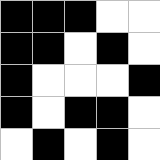[["black", "black", "black", "white", "white"], ["black", "black", "white", "black", "white"], ["black", "white", "white", "white", "black"], ["black", "white", "black", "black", "white"], ["white", "black", "white", "black", "white"]]